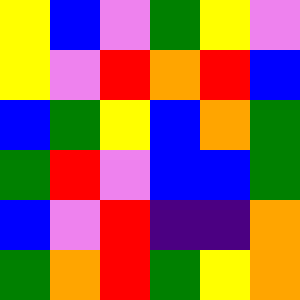[["yellow", "blue", "violet", "green", "yellow", "violet"], ["yellow", "violet", "red", "orange", "red", "blue"], ["blue", "green", "yellow", "blue", "orange", "green"], ["green", "red", "violet", "blue", "blue", "green"], ["blue", "violet", "red", "indigo", "indigo", "orange"], ["green", "orange", "red", "green", "yellow", "orange"]]